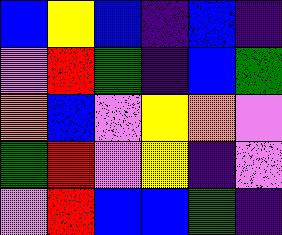[["blue", "yellow", "blue", "indigo", "blue", "indigo"], ["violet", "red", "green", "indigo", "blue", "green"], ["orange", "blue", "violet", "yellow", "orange", "violet"], ["green", "red", "violet", "yellow", "indigo", "violet"], ["violet", "red", "blue", "blue", "green", "indigo"]]